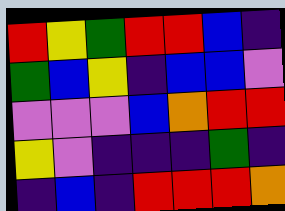[["red", "yellow", "green", "red", "red", "blue", "indigo"], ["green", "blue", "yellow", "indigo", "blue", "blue", "violet"], ["violet", "violet", "violet", "blue", "orange", "red", "red"], ["yellow", "violet", "indigo", "indigo", "indigo", "green", "indigo"], ["indigo", "blue", "indigo", "red", "red", "red", "orange"]]